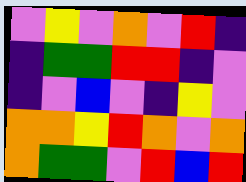[["violet", "yellow", "violet", "orange", "violet", "red", "indigo"], ["indigo", "green", "green", "red", "red", "indigo", "violet"], ["indigo", "violet", "blue", "violet", "indigo", "yellow", "violet"], ["orange", "orange", "yellow", "red", "orange", "violet", "orange"], ["orange", "green", "green", "violet", "red", "blue", "red"]]